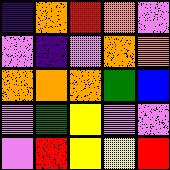[["indigo", "orange", "red", "orange", "violet"], ["violet", "indigo", "violet", "orange", "orange"], ["orange", "orange", "orange", "green", "blue"], ["violet", "green", "yellow", "violet", "violet"], ["violet", "red", "yellow", "yellow", "red"]]